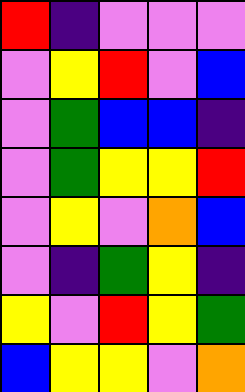[["red", "indigo", "violet", "violet", "violet"], ["violet", "yellow", "red", "violet", "blue"], ["violet", "green", "blue", "blue", "indigo"], ["violet", "green", "yellow", "yellow", "red"], ["violet", "yellow", "violet", "orange", "blue"], ["violet", "indigo", "green", "yellow", "indigo"], ["yellow", "violet", "red", "yellow", "green"], ["blue", "yellow", "yellow", "violet", "orange"]]